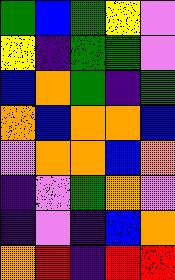[["green", "blue", "green", "yellow", "violet"], ["yellow", "indigo", "green", "green", "violet"], ["blue", "orange", "green", "indigo", "green"], ["orange", "blue", "orange", "orange", "blue"], ["violet", "orange", "orange", "blue", "orange"], ["indigo", "violet", "green", "orange", "violet"], ["indigo", "violet", "indigo", "blue", "orange"], ["orange", "red", "indigo", "red", "red"]]